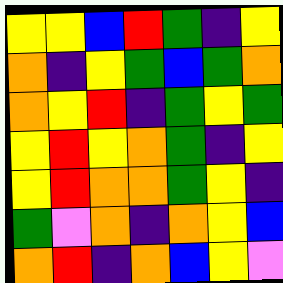[["yellow", "yellow", "blue", "red", "green", "indigo", "yellow"], ["orange", "indigo", "yellow", "green", "blue", "green", "orange"], ["orange", "yellow", "red", "indigo", "green", "yellow", "green"], ["yellow", "red", "yellow", "orange", "green", "indigo", "yellow"], ["yellow", "red", "orange", "orange", "green", "yellow", "indigo"], ["green", "violet", "orange", "indigo", "orange", "yellow", "blue"], ["orange", "red", "indigo", "orange", "blue", "yellow", "violet"]]